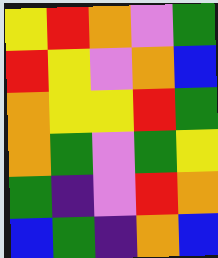[["yellow", "red", "orange", "violet", "green"], ["red", "yellow", "violet", "orange", "blue"], ["orange", "yellow", "yellow", "red", "green"], ["orange", "green", "violet", "green", "yellow"], ["green", "indigo", "violet", "red", "orange"], ["blue", "green", "indigo", "orange", "blue"]]